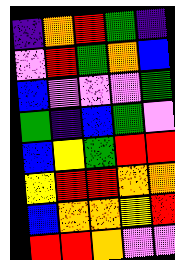[["indigo", "orange", "red", "green", "indigo"], ["violet", "red", "green", "orange", "blue"], ["blue", "violet", "violet", "violet", "green"], ["green", "indigo", "blue", "green", "violet"], ["blue", "yellow", "green", "red", "red"], ["yellow", "red", "red", "orange", "orange"], ["blue", "orange", "orange", "yellow", "red"], ["red", "red", "orange", "violet", "violet"]]